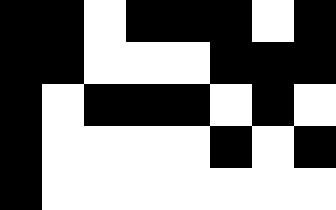[["black", "black", "white", "black", "black", "black", "white", "black"], ["black", "black", "white", "white", "white", "black", "black", "black"], ["black", "white", "black", "black", "black", "white", "black", "white"], ["black", "white", "white", "white", "white", "black", "white", "black"], ["black", "white", "white", "white", "white", "white", "white", "white"]]